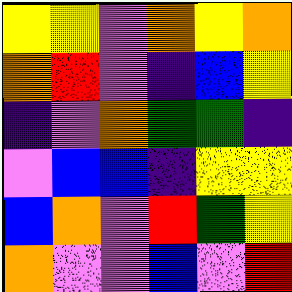[["yellow", "yellow", "violet", "orange", "yellow", "orange"], ["orange", "red", "violet", "indigo", "blue", "yellow"], ["indigo", "violet", "orange", "green", "green", "indigo"], ["violet", "blue", "blue", "indigo", "yellow", "yellow"], ["blue", "orange", "violet", "red", "green", "yellow"], ["orange", "violet", "violet", "blue", "violet", "red"]]